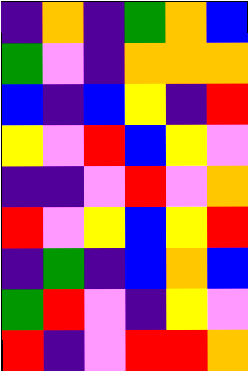[["indigo", "orange", "indigo", "green", "orange", "blue"], ["green", "violet", "indigo", "orange", "orange", "orange"], ["blue", "indigo", "blue", "yellow", "indigo", "red"], ["yellow", "violet", "red", "blue", "yellow", "violet"], ["indigo", "indigo", "violet", "red", "violet", "orange"], ["red", "violet", "yellow", "blue", "yellow", "red"], ["indigo", "green", "indigo", "blue", "orange", "blue"], ["green", "red", "violet", "indigo", "yellow", "violet"], ["red", "indigo", "violet", "red", "red", "orange"]]